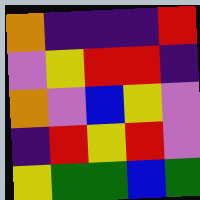[["orange", "indigo", "indigo", "indigo", "red"], ["violet", "yellow", "red", "red", "indigo"], ["orange", "violet", "blue", "yellow", "violet"], ["indigo", "red", "yellow", "red", "violet"], ["yellow", "green", "green", "blue", "green"]]